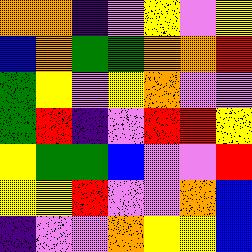[["orange", "orange", "indigo", "violet", "yellow", "violet", "yellow"], ["blue", "orange", "green", "green", "orange", "orange", "red"], ["green", "yellow", "violet", "yellow", "orange", "violet", "violet"], ["green", "red", "indigo", "violet", "red", "red", "yellow"], ["yellow", "green", "green", "blue", "violet", "violet", "red"], ["yellow", "yellow", "red", "violet", "violet", "orange", "blue"], ["indigo", "violet", "violet", "orange", "yellow", "yellow", "blue"]]